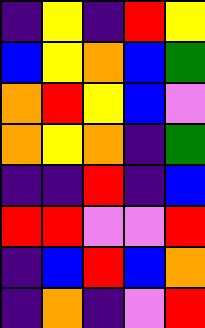[["indigo", "yellow", "indigo", "red", "yellow"], ["blue", "yellow", "orange", "blue", "green"], ["orange", "red", "yellow", "blue", "violet"], ["orange", "yellow", "orange", "indigo", "green"], ["indigo", "indigo", "red", "indigo", "blue"], ["red", "red", "violet", "violet", "red"], ["indigo", "blue", "red", "blue", "orange"], ["indigo", "orange", "indigo", "violet", "red"]]